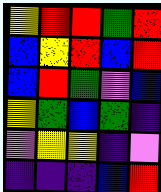[["yellow", "red", "red", "green", "red"], ["blue", "yellow", "red", "blue", "red"], ["blue", "red", "green", "violet", "blue"], ["yellow", "green", "blue", "green", "indigo"], ["violet", "yellow", "yellow", "indigo", "violet"], ["indigo", "indigo", "indigo", "blue", "red"]]